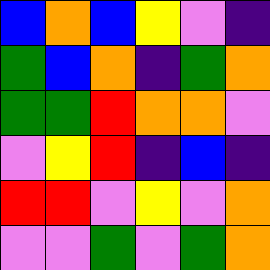[["blue", "orange", "blue", "yellow", "violet", "indigo"], ["green", "blue", "orange", "indigo", "green", "orange"], ["green", "green", "red", "orange", "orange", "violet"], ["violet", "yellow", "red", "indigo", "blue", "indigo"], ["red", "red", "violet", "yellow", "violet", "orange"], ["violet", "violet", "green", "violet", "green", "orange"]]